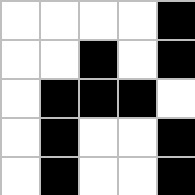[["white", "white", "white", "white", "black"], ["white", "white", "black", "white", "black"], ["white", "black", "black", "black", "white"], ["white", "black", "white", "white", "black"], ["white", "black", "white", "white", "black"]]